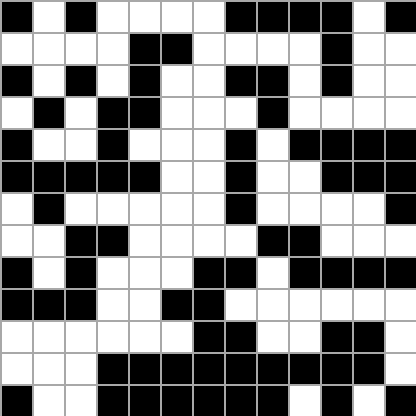[["black", "white", "black", "white", "white", "white", "white", "black", "black", "black", "black", "white", "black"], ["white", "white", "white", "white", "black", "black", "white", "white", "white", "white", "black", "white", "white"], ["black", "white", "black", "white", "black", "white", "white", "black", "black", "white", "black", "white", "white"], ["white", "black", "white", "black", "black", "white", "white", "white", "black", "white", "white", "white", "white"], ["black", "white", "white", "black", "white", "white", "white", "black", "white", "black", "black", "black", "black"], ["black", "black", "black", "black", "black", "white", "white", "black", "white", "white", "black", "black", "black"], ["white", "black", "white", "white", "white", "white", "white", "black", "white", "white", "white", "white", "black"], ["white", "white", "black", "black", "white", "white", "white", "white", "black", "black", "white", "white", "white"], ["black", "white", "black", "white", "white", "white", "black", "black", "white", "black", "black", "black", "black"], ["black", "black", "black", "white", "white", "black", "black", "white", "white", "white", "white", "white", "white"], ["white", "white", "white", "white", "white", "white", "black", "black", "white", "white", "black", "black", "white"], ["white", "white", "white", "black", "black", "black", "black", "black", "black", "black", "black", "black", "white"], ["black", "white", "white", "black", "black", "black", "black", "black", "black", "white", "black", "white", "black"]]